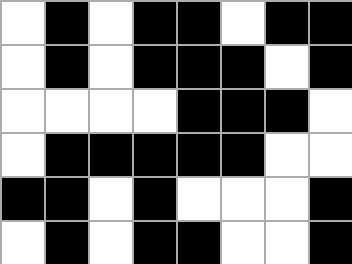[["white", "black", "white", "black", "black", "white", "black", "black"], ["white", "black", "white", "black", "black", "black", "white", "black"], ["white", "white", "white", "white", "black", "black", "black", "white"], ["white", "black", "black", "black", "black", "black", "white", "white"], ["black", "black", "white", "black", "white", "white", "white", "black"], ["white", "black", "white", "black", "black", "white", "white", "black"]]